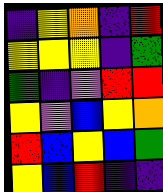[["indigo", "yellow", "orange", "indigo", "red"], ["yellow", "yellow", "yellow", "indigo", "green"], ["green", "indigo", "violet", "red", "red"], ["yellow", "violet", "blue", "yellow", "orange"], ["red", "blue", "yellow", "blue", "green"], ["yellow", "blue", "red", "indigo", "indigo"]]